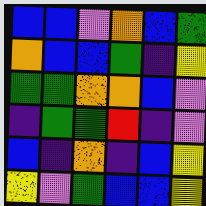[["blue", "blue", "violet", "orange", "blue", "green"], ["orange", "blue", "blue", "green", "indigo", "yellow"], ["green", "green", "orange", "orange", "blue", "violet"], ["indigo", "green", "green", "red", "indigo", "violet"], ["blue", "indigo", "orange", "indigo", "blue", "yellow"], ["yellow", "violet", "green", "blue", "blue", "yellow"]]